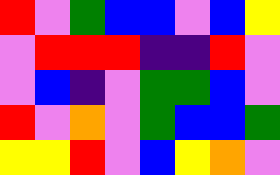[["red", "violet", "green", "blue", "blue", "violet", "blue", "yellow"], ["violet", "red", "red", "red", "indigo", "indigo", "red", "violet"], ["violet", "blue", "indigo", "violet", "green", "green", "blue", "violet"], ["red", "violet", "orange", "violet", "green", "blue", "blue", "green"], ["yellow", "yellow", "red", "violet", "blue", "yellow", "orange", "violet"]]